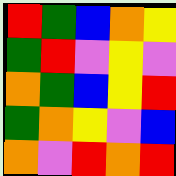[["red", "green", "blue", "orange", "yellow"], ["green", "red", "violet", "yellow", "violet"], ["orange", "green", "blue", "yellow", "red"], ["green", "orange", "yellow", "violet", "blue"], ["orange", "violet", "red", "orange", "red"]]